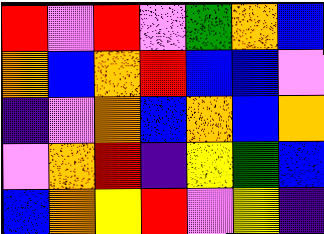[["red", "violet", "red", "violet", "green", "orange", "blue"], ["orange", "blue", "orange", "red", "blue", "blue", "violet"], ["indigo", "violet", "orange", "blue", "orange", "blue", "orange"], ["violet", "orange", "red", "indigo", "yellow", "green", "blue"], ["blue", "orange", "yellow", "red", "violet", "yellow", "indigo"]]